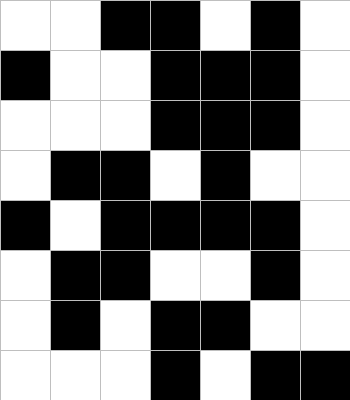[["white", "white", "black", "black", "white", "black", "white"], ["black", "white", "white", "black", "black", "black", "white"], ["white", "white", "white", "black", "black", "black", "white"], ["white", "black", "black", "white", "black", "white", "white"], ["black", "white", "black", "black", "black", "black", "white"], ["white", "black", "black", "white", "white", "black", "white"], ["white", "black", "white", "black", "black", "white", "white"], ["white", "white", "white", "black", "white", "black", "black"]]